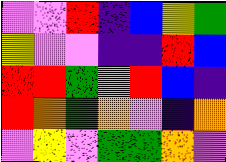[["violet", "violet", "red", "indigo", "blue", "yellow", "green"], ["yellow", "violet", "violet", "indigo", "indigo", "red", "blue"], ["red", "red", "green", "violet", "red", "blue", "indigo"], ["red", "orange", "green", "orange", "violet", "indigo", "orange"], ["violet", "yellow", "violet", "green", "green", "orange", "violet"]]